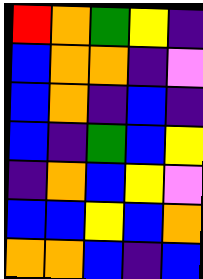[["red", "orange", "green", "yellow", "indigo"], ["blue", "orange", "orange", "indigo", "violet"], ["blue", "orange", "indigo", "blue", "indigo"], ["blue", "indigo", "green", "blue", "yellow"], ["indigo", "orange", "blue", "yellow", "violet"], ["blue", "blue", "yellow", "blue", "orange"], ["orange", "orange", "blue", "indigo", "blue"]]